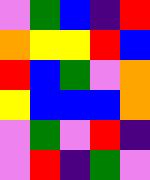[["violet", "green", "blue", "indigo", "red"], ["orange", "yellow", "yellow", "red", "blue"], ["red", "blue", "green", "violet", "orange"], ["yellow", "blue", "blue", "blue", "orange"], ["violet", "green", "violet", "red", "indigo"], ["violet", "red", "indigo", "green", "violet"]]